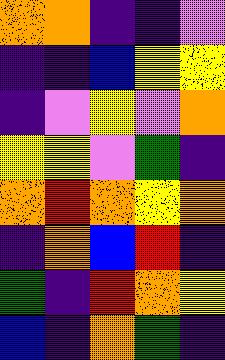[["orange", "orange", "indigo", "indigo", "violet"], ["indigo", "indigo", "blue", "yellow", "yellow"], ["indigo", "violet", "yellow", "violet", "orange"], ["yellow", "yellow", "violet", "green", "indigo"], ["orange", "red", "orange", "yellow", "orange"], ["indigo", "orange", "blue", "red", "indigo"], ["green", "indigo", "red", "orange", "yellow"], ["blue", "indigo", "orange", "green", "indigo"]]